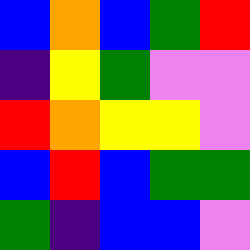[["blue", "orange", "blue", "green", "red"], ["indigo", "yellow", "green", "violet", "violet"], ["red", "orange", "yellow", "yellow", "violet"], ["blue", "red", "blue", "green", "green"], ["green", "indigo", "blue", "blue", "violet"]]